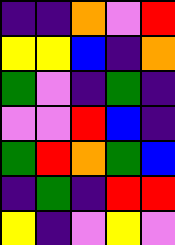[["indigo", "indigo", "orange", "violet", "red"], ["yellow", "yellow", "blue", "indigo", "orange"], ["green", "violet", "indigo", "green", "indigo"], ["violet", "violet", "red", "blue", "indigo"], ["green", "red", "orange", "green", "blue"], ["indigo", "green", "indigo", "red", "red"], ["yellow", "indigo", "violet", "yellow", "violet"]]